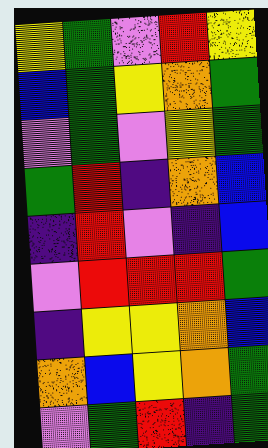[["yellow", "green", "violet", "red", "yellow"], ["blue", "green", "yellow", "orange", "green"], ["violet", "green", "violet", "yellow", "green"], ["green", "red", "indigo", "orange", "blue"], ["indigo", "red", "violet", "indigo", "blue"], ["violet", "red", "red", "red", "green"], ["indigo", "yellow", "yellow", "orange", "blue"], ["orange", "blue", "yellow", "orange", "green"], ["violet", "green", "red", "indigo", "green"]]